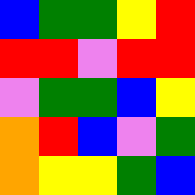[["blue", "green", "green", "yellow", "red"], ["red", "red", "violet", "red", "red"], ["violet", "green", "green", "blue", "yellow"], ["orange", "red", "blue", "violet", "green"], ["orange", "yellow", "yellow", "green", "blue"]]